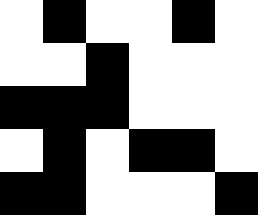[["white", "black", "white", "white", "black", "white"], ["white", "white", "black", "white", "white", "white"], ["black", "black", "black", "white", "white", "white"], ["white", "black", "white", "black", "black", "white"], ["black", "black", "white", "white", "white", "black"]]